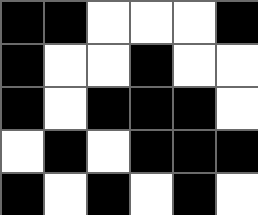[["black", "black", "white", "white", "white", "black"], ["black", "white", "white", "black", "white", "white"], ["black", "white", "black", "black", "black", "white"], ["white", "black", "white", "black", "black", "black"], ["black", "white", "black", "white", "black", "white"]]